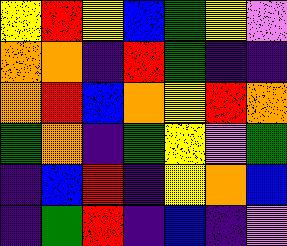[["yellow", "red", "yellow", "blue", "green", "yellow", "violet"], ["orange", "orange", "indigo", "red", "green", "indigo", "indigo"], ["orange", "red", "blue", "orange", "yellow", "red", "orange"], ["green", "orange", "indigo", "green", "yellow", "violet", "green"], ["indigo", "blue", "red", "indigo", "yellow", "orange", "blue"], ["indigo", "green", "red", "indigo", "blue", "indigo", "violet"]]